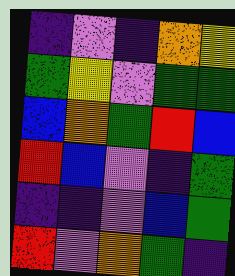[["indigo", "violet", "indigo", "orange", "yellow"], ["green", "yellow", "violet", "green", "green"], ["blue", "orange", "green", "red", "blue"], ["red", "blue", "violet", "indigo", "green"], ["indigo", "indigo", "violet", "blue", "green"], ["red", "violet", "orange", "green", "indigo"]]